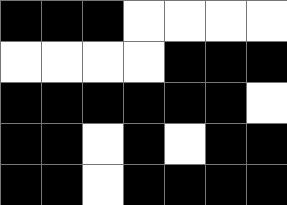[["black", "black", "black", "white", "white", "white", "white"], ["white", "white", "white", "white", "black", "black", "black"], ["black", "black", "black", "black", "black", "black", "white"], ["black", "black", "white", "black", "white", "black", "black"], ["black", "black", "white", "black", "black", "black", "black"]]